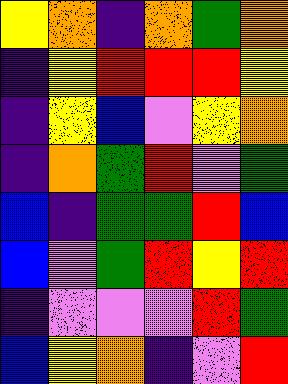[["yellow", "orange", "indigo", "orange", "green", "orange"], ["indigo", "yellow", "red", "red", "red", "yellow"], ["indigo", "yellow", "blue", "violet", "yellow", "orange"], ["indigo", "orange", "green", "red", "violet", "green"], ["blue", "indigo", "green", "green", "red", "blue"], ["blue", "violet", "green", "red", "yellow", "red"], ["indigo", "violet", "violet", "violet", "red", "green"], ["blue", "yellow", "orange", "indigo", "violet", "red"]]